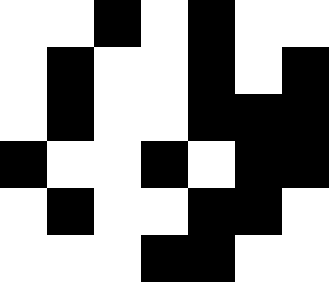[["white", "white", "black", "white", "black", "white", "white"], ["white", "black", "white", "white", "black", "white", "black"], ["white", "black", "white", "white", "black", "black", "black"], ["black", "white", "white", "black", "white", "black", "black"], ["white", "black", "white", "white", "black", "black", "white"], ["white", "white", "white", "black", "black", "white", "white"]]